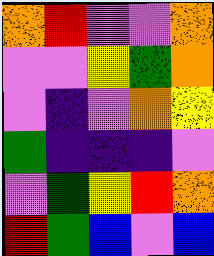[["orange", "red", "violet", "violet", "orange"], ["violet", "violet", "yellow", "green", "orange"], ["violet", "indigo", "violet", "orange", "yellow"], ["green", "indigo", "indigo", "indigo", "violet"], ["violet", "green", "yellow", "red", "orange"], ["red", "green", "blue", "violet", "blue"]]